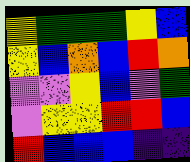[["yellow", "green", "green", "green", "yellow", "blue"], ["yellow", "blue", "orange", "blue", "red", "orange"], ["violet", "violet", "yellow", "blue", "violet", "green"], ["violet", "yellow", "yellow", "red", "red", "blue"], ["red", "blue", "blue", "blue", "indigo", "indigo"]]